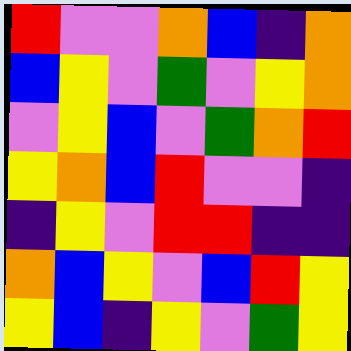[["red", "violet", "violet", "orange", "blue", "indigo", "orange"], ["blue", "yellow", "violet", "green", "violet", "yellow", "orange"], ["violet", "yellow", "blue", "violet", "green", "orange", "red"], ["yellow", "orange", "blue", "red", "violet", "violet", "indigo"], ["indigo", "yellow", "violet", "red", "red", "indigo", "indigo"], ["orange", "blue", "yellow", "violet", "blue", "red", "yellow"], ["yellow", "blue", "indigo", "yellow", "violet", "green", "yellow"]]